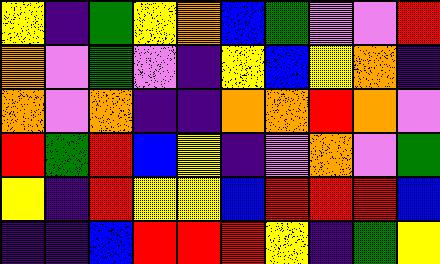[["yellow", "indigo", "green", "yellow", "orange", "blue", "green", "violet", "violet", "red"], ["orange", "violet", "green", "violet", "indigo", "yellow", "blue", "yellow", "orange", "indigo"], ["orange", "violet", "orange", "indigo", "indigo", "orange", "orange", "red", "orange", "violet"], ["red", "green", "red", "blue", "yellow", "indigo", "violet", "orange", "violet", "green"], ["yellow", "indigo", "red", "yellow", "yellow", "blue", "red", "red", "red", "blue"], ["indigo", "indigo", "blue", "red", "red", "red", "yellow", "indigo", "green", "yellow"]]